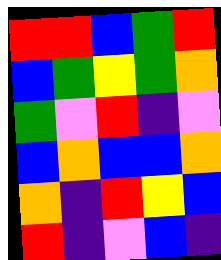[["red", "red", "blue", "green", "red"], ["blue", "green", "yellow", "green", "orange"], ["green", "violet", "red", "indigo", "violet"], ["blue", "orange", "blue", "blue", "orange"], ["orange", "indigo", "red", "yellow", "blue"], ["red", "indigo", "violet", "blue", "indigo"]]